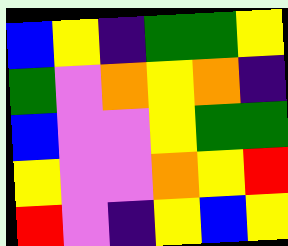[["blue", "yellow", "indigo", "green", "green", "yellow"], ["green", "violet", "orange", "yellow", "orange", "indigo"], ["blue", "violet", "violet", "yellow", "green", "green"], ["yellow", "violet", "violet", "orange", "yellow", "red"], ["red", "violet", "indigo", "yellow", "blue", "yellow"]]